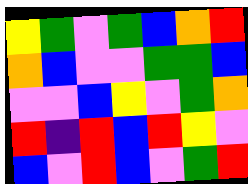[["yellow", "green", "violet", "green", "blue", "orange", "red"], ["orange", "blue", "violet", "violet", "green", "green", "blue"], ["violet", "violet", "blue", "yellow", "violet", "green", "orange"], ["red", "indigo", "red", "blue", "red", "yellow", "violet"], ["blue", "violet", "red", "blue", "violet", "green", "red"]]